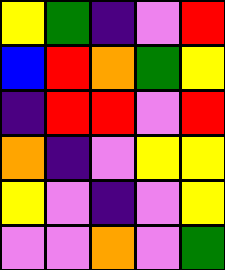[["yellow", "green", "indigo", "violet", "red"], ["blue", "red", "orange", "green", "yellow"], ["indigo", "red", "red", "violet", "red"], ["orange", "indigo", "violet", "yellow", "yellow"], ["yellow", "violet", "indigo", "violet", "yellow"], ["violet", "violet", "orange", "violet", "green"]]